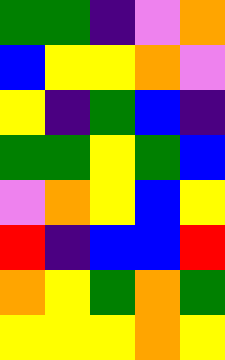[["green", "green", "indigo", "violet", "orange"], ["blue", "yellow", "yellow", "orange", "violet"], ["yellow", "indigo", "green", "blue", "indigo"], ["green", "green", "yellow", "green", "blue"], ["violet", "orange", "yellow", "blue", "yellow"], ["red", "indigo", "blue", "blue", "red"], ["orange", "yellow", "green", "orange", "green"], ["yellow", "yellow", "yellow", "orange", "yellow"]]